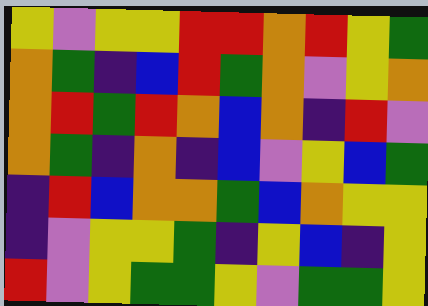[["yellow", "violet", "yellow", "yellow", "red", "red", "orange", "red", "yellow", "green"], ["orange", "green", "indigo", "blue", "red", "green", "orange", "violet", "yellow", "orange"], ["orange", "red", "green", "red", "orange", "blue", "orange", "indigo", "red", "violet"], ["orange", "green", "indigo", "orange", "indigo", "blue", "violet", "yellow", "blue", "green"], ["indigo", "red", "blue", "orange", "orange", "green", "blue", "orange", "yellow", "yellow"], ["indigo", "violet", "yellow", "yellow", "green", "indigo", "yellow", "blue", "indigo", "yellow"], ["red", "violet", "yellow", "green", "green", "yellow", "violet", "green", "green", "yellow"]]